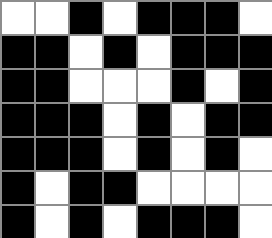[["white", "white", "black", "white", "black", "black", "black", "white"], ["black", "black", "white", "black", "white", "black", "black", "black"], ["black", "black", "white", "white", "white", "black", "white", "black"], ["black", "black", "black", "white", "black", "white", "black", "black"], ["black", "black", "black", "white", "black", "white", "black", "white"], ["black", "white", "black", "black", "white", "white", "white", "white"], ["black", "white", "black", "white", "black", "black", "black", "white"]]